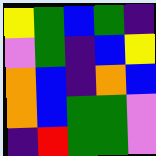[["yellow", "green", "blue", "green", "indigo"], ["violet", "green", "indigo", "blue", "yellow"], ["orange", "blue", "indigo", "orange", "blue"], ["orange", "blue", "green", "green", "violet"], ["indigo", "red", "green", "green", "violet"]]